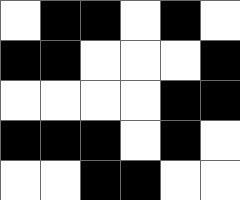[["white", "black", "black", "white", "black", "white"], ["black", "black", "white", "white", "white", "black"], ["white", "white", "white", "white", "black", "black"], ["black", "black", "black", "white", "black", "white"], ["white", "white", "black", "black", "white", "white"]]